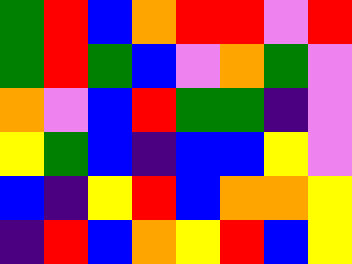[["green", "red", "blue", "orange", "red", "red", "violet", "red"], ["green", "red", "green", "blue", "violet", "orange", "green", "violet"], ["orange", "violet", "blue", "red", "green", "green", "indigo", "violet"], ["yellow", "green", "blue", "indigo", "blue", "blue", "yellow", "violet"], ["blue", "indigo", "yellow", "red", "blue", "orange", "orange", "yellow"], ["indigo", "red", "blue", "orange", "yellow", "red", "blue", "yellow"]]